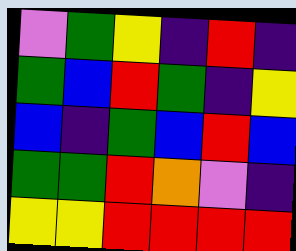[["violet", "green", "yellow", "indigo", "red", "indigo"], ["green", "blue", "red", "green", "indigo", "yellow"], ["blue", "indigo", "green", "blue", "red", "blue"], ["green", "green", "red", "orange", "violet", "indigo"], ["yellow", "yellow", "red", "red", "red", "red"]]